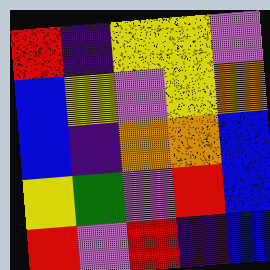[["red", "indigo", "yellow", "yellow", "violet"], ["blue", "yellow", "violet", "yellow", "orange"], ["blue", "indigo", "orange", "orange", "blue"], ["yellow", "green", "violet", "red", "blue"], ["red", "violet", "red", "indigo", "blue"]]